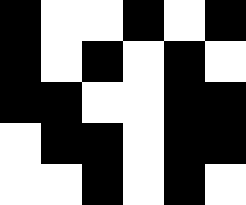[["black", "white", "white", "black", "white", "black"], ["black", "white", "black", "white", "black", "white"], ["black", "black", "white", "white", "black", "black"], ["white", "black", "black", "white", "black", "black"], ["white", "white", "black", "white", "black", "white"]]